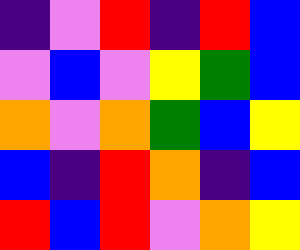[["indigo", "violet", "red", "indigo", "red", "blue"], ["violet", "blue", "violet", "yellow", "green", "blue"], ["orange", "violet", "orange", "green", "blue", "yellow"], ["blue", "indigo", "red", "orange", "indigo", "blue"], ["red", "blue", "red", "violet", "orange", "yellow"]]